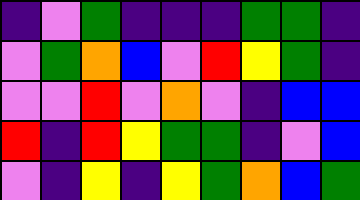[["indigo", "violet", "green", "indigo", "indigo", "indigo", "green", "green", "indigo"], ["violet", "green", "orange", "blue", "violet", "red", "yellow", "green", "indigo"], ["violet", "violet", "red", "violet", "orange", "violet", "indigo", "blue", "blue"], ["red", "indigo", "red", "yellow", "green", "green", "indigo", "violet", "blue"], ["violet", "indigo", "yellow", "indigo", "yellow", "green", "orange", "blue", "green"]]